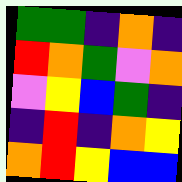[["green", "green", "indigo", "orange", "indigo"], ["red", "orange", "green", "violet", "orange"], ["violet", "yellow", "blue", "green", "indigo"], ["indigo", "red", "indigo", "orange", "yellow"], ["orange", "red", "yellow", "blue", "blue"]]